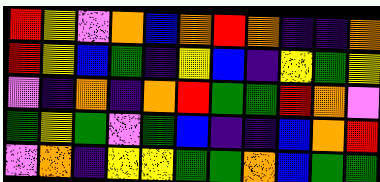[["red", "yellow", "violet", "orange", "blue", "orange", "red", "orange", "indigo", "indigo", "orange"], ["red", "yellow", "blue", "green", "indigo", "yellow", "blue", "indigo", "yellow", "green", "yellow"], ["violet", "indigo", "orange", "indigo", "orange", "red", "green", "green", "red", "orange", "violet"], ["green", "yellow", "green", "violet", "green", "blue", "indigo", "indigo", "blue", "orange", "red"], ["violet", "orange", "indigo", "yellow", "yellow", "green", "green", "orange", "blue", "green", "green"]]